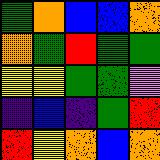[["green", "orange", "blue", "blue", "orange"], ["orange", "green", "red", "green", "green"], ["yellow", "yellow", "green", "green", "violet"], ["indigo", "blue", "indigo", "green", "red"], ["red", "yellow", "orange", "blue", "orange"]]